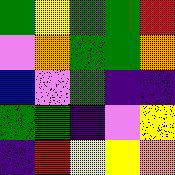[["green", "yellow", "green", "green", "red"], ["violet", "orange", "green", "green", "orange"], ["blue", "violet", "green", "indigo", "indigo"], ["green", "green", "indigo", "violet", "yellow"], ["indigo", "red", "yellow", "yellow", "orange"]]